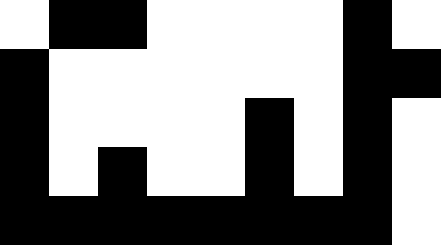[["white", "black", "black", "white", "white", "white", "white", "black", "white"], ["black", "white", "white", "white", "white", "white", "white", "black", "black"], ["black", "white", "white", "white", "white", "black", "white", "black", "white"], ["black", "white", "black", "white", "white", "black", "white", "black", "white"], ["black", "black", "black", "black", "black", "black", "black", "black", "white"]]